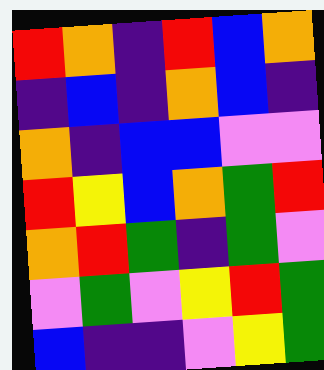[["red", "orange", "indigo", "red", "blue", "orange"], ["indigo", "blue", "indigo", "orange", "blue", "indigo"], ["orange", "indigo", "blue", "blue", "violet", "violet"], ["red", "yellow", "blue", "orange", "green", "red"], ["orange", "red", "green", "indigo", "green", "violet"], ["violet", "green", "violet", "yellow", "red", "green"], ["blue", "indigo", "indigo", "violet", "yellow", "green"]]